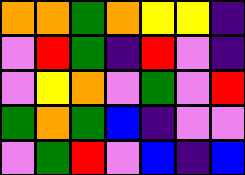[["orange", "orange", "green", "orange", "yellow", "yellow", "indigo"], ["violet", "red", "green", "indigo", "red", "violet", "indigo"], ["violet", "yellow", "orange", "violet", "green", "violet", "red"], ["green", "orange", "green", "blue", "indigo", "violet", "violet"], ["violet", "green", "red", "violet", "blue", "indigo", "blue"]]